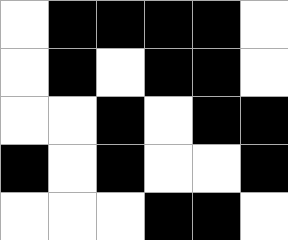[["white", "black", "black", "black", "black", "white"], ["white", "black", "white", "black", "black", "white"], ["white", "white", "black", "white", "black", "black"], ["black", "white", "black", "white", "white", "black"], ["white", "white", "white", "black", "black", "white"]]